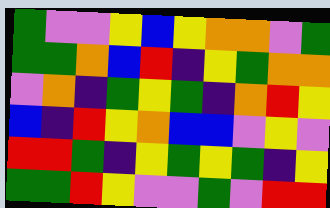[["green", "violet", "violet", "yellow", "blue", "yellow", "orange", "orange", "violet", "green"], ["green", "green", "orange", "blue", "red", "indigo", "yellow", "green", "orange", "orange"], ["violet", "orange", "indigo", "green", "yellow", "green", "indigo", "orange", "red", "yellow"], ["blue", "indigo", "red", "yellow", "orange", "blue", "blue", "violet", "yellow", "violet"], ["red", "red", "green", "indigo", "yellow", "green", "yellow", "green", "indigo", "yellow"], ["green", "green", "red", "yellow", "violet", "violet", "green", "violet", "red", "red"]]